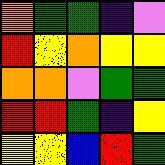[["orange", "green", "green", "indigo", "violet"], ["red", "yellow", "orange", "yellow", "yellow"], ["orange", "orange", "violet", "green", "green"], ["red", "red", "green", "indigo", "yellow"], ["yellow", "yellow", "blue", "red", "green"]]